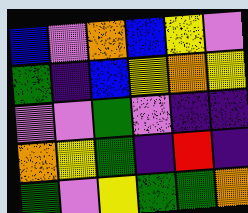[["blue", "violet", "orange", "blue", "yellow", "violet"], ["green", "indigo", "blue", "yellow", "orange", "yellow"], ["violet", "violet", "green", "violet", "indigo", "indigo"], ["orange", "yellow", "green", "indigo", "red", "indigo"], ["green", "violet", "yellow", "green", "green", "orange"]]